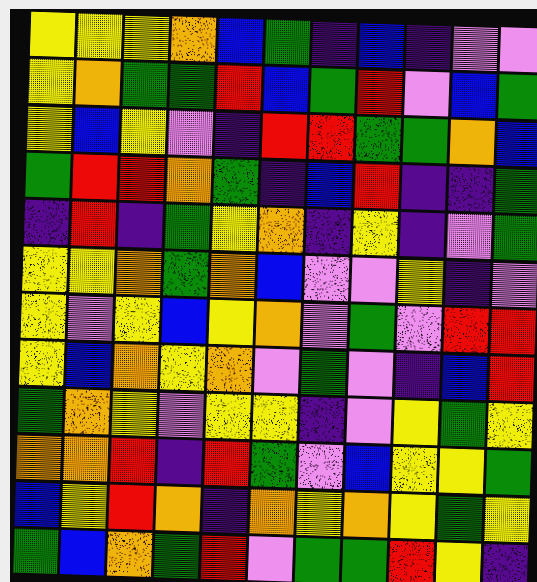[["yellow", "yellow", "yellow", "orange", "blue", "green", "indigo", "blue", "indigo", "violet", "violet"], ["yellow", "orange", "green", "green", "red", "blue", "green", "red", "violet", "blue", "green"], ["yellow", "blue", "yellow", "violet", "indigo", "red", "red", "green", "green", "orange", "blue"], ["green", "red", "red", "orange", "green", "indigo", "blue", "red", "indigo", "indigo", "green"], ["indigo", "red", "indigo", "green", "yellow", "orange", "indigo", "yellow", "indigo", "violet", "green"], ["yellow", "yellow", "orange", "green", "orange", "blue", "violet", "violet", "yellow", "indigo", "violet"], ["yellow", "violet", "yellow", "blue", "yellow", "orange", "violet", "green", "violet", "red", "red"], ["yellow", "blue", "orange", "yellow", "orange", "violet", "green", "violet", "indigo", "blue", "red"], ["green", "orange", "yellow", "violet", "yellow", "yellow", "indigo", "violet", "yellow", "green", "yellow"], ["orange", "orange", "red", "indigo", "red", "green", "violet", "blue", "yellow", "yellow", "green"], ["blue", "yellow", "red", "orange", "indigo", "orange", "yellow", "orange", "yellow", "green", "yellow"], ["green", "blue", "orange", "green", "red", "violet", "green", "green", "red", "yellow", "indigo"]]